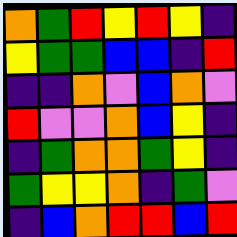[["orange", "green", "red", "yellow", "red", "yellow", "indigo"], ["yellow", "green", "green", "blue", "blue", "indigo", "red"], ["indigo", "indigo", "orange", "violet", "blue", "orange", "violet"], ["red", "violet", "violet", "orange", "blue", "yellow", "indigo"], ["indigo", "green", "orange", "orange", "green", "yellow", "indigo"], ["green", "yellow", "yellow", "orange", "indigo", "green", "violet"], ["indigo", "blue", "orange", "red", "red", "blue", "red"]]